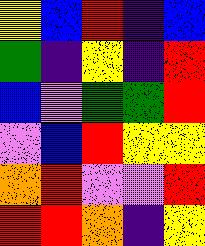[["yellow", "blue", "red", "indigo", "blue"], ["green", "indigo", "yellow", "indigo", "red"], ["blue", "violet", "green", "green", "red"], ["violet", "blue", "red", "yellow", "yellow"], ["orange", "red", "violet", "violet", "red"], ["red", "red", "orange", "indigo", "yellow"]]